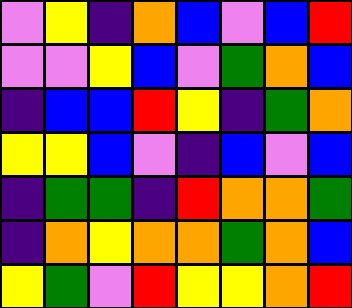[["violet", "yellow", "indigo", "orange", "blue", "violet", "blue", "red"], ["violet", "violet", "yellow", "blue", "violet", "green", "orange", "blue"], ["indigo", "blue", "blue", "red", "yellow", "indigo", "green", "orange"], ["yellow", "yellow", "blue", "violet", "indigo", "blue", "violet", "blue"], ["indigo", "green", "green", "indigo", "red", "orange", "orange", "green"], ["indigo", "orange", "yellow", "orange", "orange", "green", "orange", "blue"], ["yellow", "green", "violet", "red", "yellow", "yellow", "orange", "red"]]